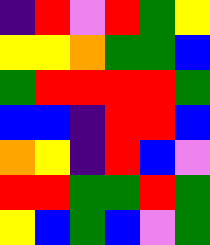[["indigo", "red", "violet", "red", "green", "yellow"], ["yellow", "yellow", "orange", "green", "green", "blue"], ["green", "red", "red", "red", "red", "green"], ["blue", "blue", "indigo", "red", "red", "blue"], ["orange", "yellow", "indigo", "red", "blue", "violet"], ["red", "red", "green", "green", "red", "green"], ["yellow", "blue", "green", "blue", "violet", "green"]]